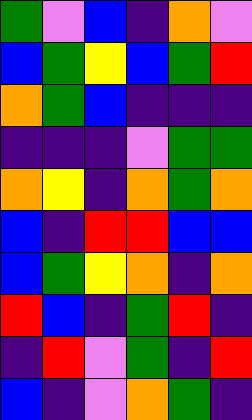[["green", "violet", "blue", "indigo", "orange", "violet"], ["blue", "green", "yellow", "blue", "green", "red"], ["orange", "green", "blue", "indigo", "indigo", "indigo"], ["indigo", "indigo", "indigo", "violet", "green", "green"], ["orange", "yellow", "indigo", "orange", "green", "orange"], ["blue", "indigo", "red", "red", "blue", "blue"], ["blue", "green", "yellow", "orange", "indigo", "orange"], ["red", "blue", "indigo", "green", "red", "indigo"], ["indigo", "red", "violet", "green", "indigo", "red"], ["blue", "indigo", "violet", "orange", "green", "indigo"]]